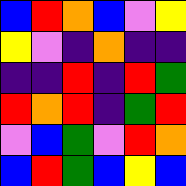[["blue", "red", "orange", "blue", "violet", "yellow"], ["yellow", "violet", "indigo", "orange", "indigo", "indigo"], ["indigo", "indigo", "red", "indigo", "red", "green"], ["red", "orange", "red", "indigo", "green", "red"], ["violet", "blue", "green", "violet", "red", "orange"], ["blue", "red", "green", "blue", "yellow", "blue"]]